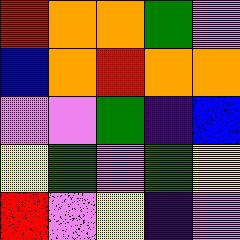[["red", "orange", "orange", "green", "violet"], ["blue", "orange", "red", "orange", "orange"], ["violet", "violet", "green", "indigo", "blue"], ["yellow", "green", "violet", "green", "yellow"], ["red", "violet", "yellow", "indigo", "violet"]]